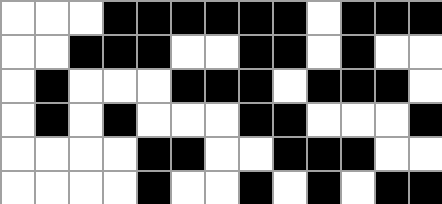[["white", "white", "white", "black", "black", "black", "black", "black", "black", "white", "black", "black", "black"], ["white", "white", "black", "black", "black", "white", "white", "black", "black", "white", "black", "white", "white"], ["white", "black", "white", "white", "white", "black", "black", "black", "white", "black", "black", "black", "white"], ["white", "black", "white", "black", "white", "white", "white", "black", "black", "white", "white", "white", "black"], ["white", "white", "white", "white", "black", "black", "white", "white", "black", "black", "black", "white", "white"], ["white", "white", "white", "white", "black", "white", "white", "black", "white", "black", "white", "black", "black"]]